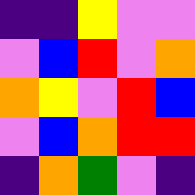[["indigo", "indigo", "yellow", "violet", "violet"], ["violet", "blue", "red", "violet", "orange"], ["orange", "yellow", "violet", "red", "blue"], ["violet", "blue", "orange", "red", "red"], ["indigo", "orange", "green", "violet", "indigo"]]